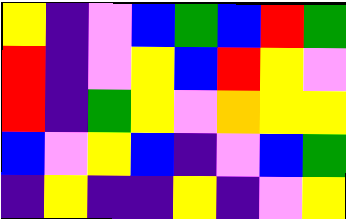[["yellow", "indigo", "violet", "blue", "green", "blue", "red", "green"], ["red", "indigo", "violet", "yellow", "blue", "red", "yellow", "violet"], ["red", "indigo", "green", "yellow", "violet", "orange", "yellow", "yellow"], ["blue", "violet", "yellow", "blue", "indigo", "violet", "blue", "green"], ["indigo", "yellow", "indigo", "indigo", "yellow", "indigo", "violet", "yellow"]]